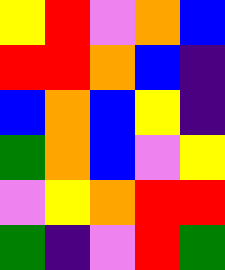[["yellow", "red", "violet", "orange", "blue"], ["red", "red", "orange", "blue", "indigo"], ["blue", "orange", "blue", "yellow", "indigo"], ["green", "orange", "blue", "violet", "yellow"], ["violet", "yellow", "orange", "red", "red"], ["green", "indigo", "violet", "red", "green"]]